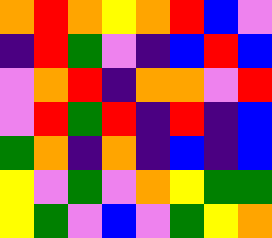[["orange", "red", "orange", "yellow", "orange", "red", "blue", "violet"], ["indigo", "red", "green", "violet", "indigo", "blue", "red", "blue"], ["violet", "orange", "red", "indigo", "orange", "orange", "violet", "red"], ["violet", "red", "green", "red", "indigo", "red", "indigo", "blue"], ["green", "orange", "indigo", "orange", "indigo", "blue", "indigo", "blue"], ["yellow", "violet", "green", "violet", "orange", "yellow", "green", "green"], ["yellow", "green", "violet", "blue", "violet", "green", "yellow", "orange"]]